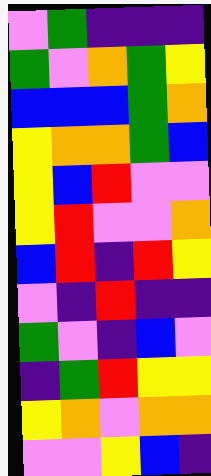[["violet", "green", "indigo", "indigo", "indigo"], ["green", "violet", "orange", "green", "yellow"], ["blue", "blue", "blue", "green", "orange"], ["yellow", "orange", "orange", "green", "blue"], ["yellow", "blue", "red", "violet", "violet"], ["yellow", "red", "violet", "violet", "orange"], ["blue", "red", "indigo", "red", "yellow"], ["violet", "indigo", "red", "indigo", "indigo"], ["green", "violet", "indigo", "blue", "violet"], ["indigo", "green", "red", "yellow", "yellow"], ["yellow", "orange", "violet", "orange", "orange"], ["violet", "violet", "yellow", "blue", "indigo"]]